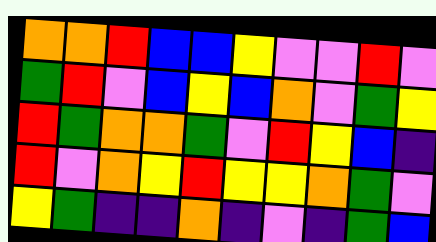[["orange", "orange", "red", "blue", "blue", "yellow", "violet", "violet", "red", "violet"], ["green", "red", "violet", "blue", "yellow", "blue", "orange", "violet", "green", "yellow"], ["red", "green", "orange", "orange", "green", "violet", "red", "yellow", "blue", "indigo"], ["red", "violet", "orange", "yellow", "red", "yellow", "yellow", "orange", "green", "violet"], ["yellow", "green", "indigo", "indigo", "orange", "indigo", "violet", "indigo", "green", "blue"]]